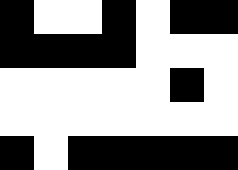[["black", "white", "white", "black", "white", "black", "black"], ["black", "black", "black", "black", "white", "white", "white"], ["white", "white", "white", "white", "white", "black", "white"], ["white", "white", "white", "white", "white", "white", "white"], ["black", "white", "black", "black", "black", "black", "black"]]